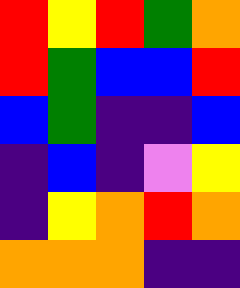[["red", "yellow", "red", "green", "orange"], ["red", "green", "blue", "blue", "red"], ["blue", "green", "indigo", "indigo", "blue"], ["indigo", "blue", "indigo", "violet", "yellow"], ["indigo", "yellow", "orange", "red", "orange"], ["orange", "orange", "orange", "indigo", "indigo"]]